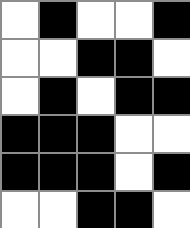[["white", "black", "white", "white", "black"], ["white", "white", "black", "black", "white"], ["white", "black", "white", "black", "black"], ["black", "black", "black", "white", "white"], ["black", "black", "black", "white", "black"], ["white", "white", "black", "black", "white"]]